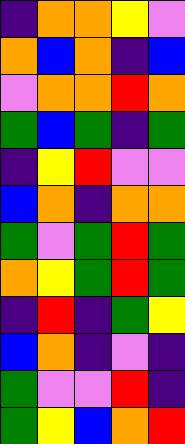[["indigo", "orange", "orange", "yellow", "violet"], ["orange", "blue", "orange", "indigo", "blue"], ["violet", "orange", "orange", "red", "orange"], ["green", "blue", "green", "indigo", "green"], ["indigo", "yellow", "red", "violet", "violet"], ["blue", "orange", "indigo", "orange", "orange"], ["green", "violet", "green", "red", "green"], ["orange", "yellow", "green", "red", "green"], ["indigo", "red", "indigo", "green", "yellow"], ["blue", "orange", "indigo", "violet", "indigo"], ["green", "violet", "violet", "red", "indigo"], ["green", "yellow", "blue", "orange", "red"]]